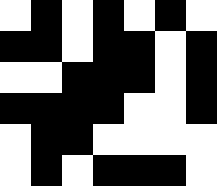[["white", "black", "white", "black", "white", "black", "white"], ["black", "black", "white", "black", "black", "white", "black"], ["white", "white", "black", "black", "black", "white", "black"], ["black", "black", "black", "black", "white", "white", "black"], ["white", "black", "black", "white", "white", "white", "white"], ["white", "black", "white", "black", "black", "black", "white"]]